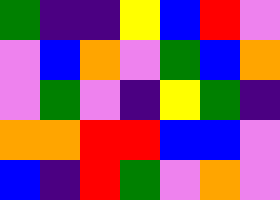[["green", "indigo", "indigo", "yellow", "blue", "red", "violet"], ["violet", "blue", "orange", "violet", "green", "blue", "orange"], ["violet", "green", "violet", "indigo", "yellow", "green", "indigo"], ["orange", "orange", "red", "red", "blue", "blue", "violet"], ["blue", "indigo", "red", "green", "violet", "orange", "violet"]]